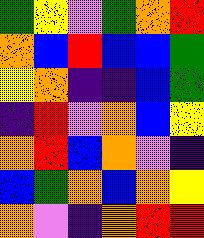[["green", "yellow", "violet", "green", "orange", "red"], ["orange", "blue", "red", "blue", "blue", "green"], ["yellow", "orange", "indigo", "indigo", "blue", "green"], ["indigo", "red", "violet", "orange", "blue", "yellow"], ["orange", "red", "blue", "orange", "violet", "indigo"], ["blue", "green", "orange", "blue", "orange", "yellow"], ["orange", "violet", "indigo", "orange", "red", "red"]]